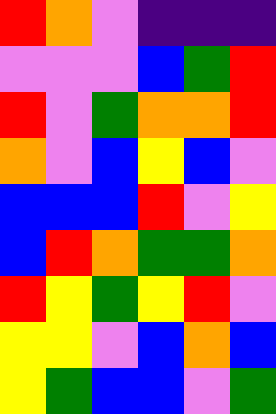[["red", "orange", "violet", "indigo", "indigo", "indigo"], ["violet", "violet", "violet", "blue", "green", "red"], ["red", "violet", "green", "orange", "orange", "red"], ["orange", "violet", "blue", "yellow", "blue", "violet"], ["blue", "blue", "blue", "red", "violet", "yellow"], ["blue", "red", "orange", "green", "green", "orange"], ["red", "yellow", "green", "yellow", "red", "violet"], ["yellow", "yellow", "violet", "blue", "orange", "blue"], ["yellow", "green", "blue", "blue", "violet", "green"]]